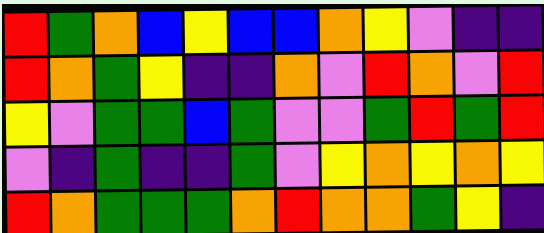[["red", "green", "orange", "blue", "yellow", "blue", "blue", "orange", "yellow", "violet", "indigo", "indigo"], ["red", "orange", "green", "yellow", "indigo", "indigo", "orange", "violet", "red", "orange", "violet", "red"], ["yellow", "violet", "green", "green", "blue", "green", "violet", "violet", "green", "red", "green", "red"], ["violet", "indigo", "green", "indigo", "indigo", "green", "violet", "yellow", "orange", "yellow", "orange", "yellow"], ["red", "orange", "green", "green", "green", "orange", "red", "orange", "orange", "green", "yellow", "indigo"]]